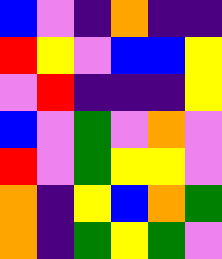[["blue", "violet", "indigo", "orange", "indigo", "indigo"], ["red", "yellow", "violet", "blue", "blue", "yellow"], ["violet", "red", "indigo", "indigo", "indigo", "yellow"], ["blue", "violet", "green", "violet", "orange", "violet"], ["red", "violet", "green", "yellow", "yellow", "violet"], ["orange", "indigo", "yellow", "blue", "orange", "green"], ["orange", "indigo", "green", "yellow", "green", "violet"]]